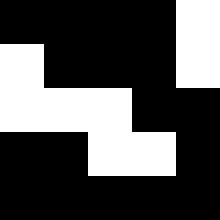[["black", "black", "black", "black", "white"], ["white", "black", "black", "black", "white"], ["white", "white", "white", "black", "black"], ["black", "black", "white", "white", "black"], ["black", "black", "black", "black", "black"]]